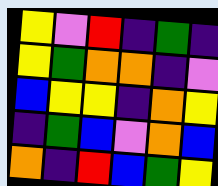[["yellow", "violet", "red", "indigo", "green", "indigo"], ["yellow", "green", "orange", "orange", "indigo", "violet"], ["blue", "yellow", "yellow", "indigo", "orange", "yellow"], ["indigo", "green", "blue", "violet", "orange", "blue"], ["orange", "indigo", "red", "blue", "green", "yellow"]]